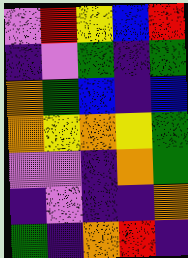[["violet", "red", "yellow", "blue", "red"], ["indigo", "violet", "green", "indigo", "green"], ["orange", "green", "blue", "indigo", "blue"], ["orange", "yellow", "orange", "yellow", "green"], ["violet", "violet", "indigo", "orange", "green"], ["indigo", "violet", "indigo", "indigo", "orange"], ["green", "indigo", "orange", "red", "indigo"]]